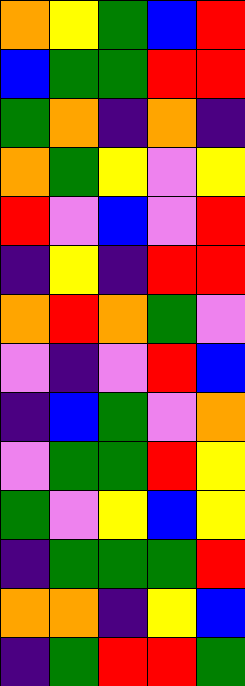[["orange", "yellow", "green", "blue", "red"], ["blue", "green", "green", "red", "red"], ["green", "orange", "indigo", "orange", "indigo"], ["orange", "green", "yellow", "violet", "yellow"], ["red", "violet", "blue", "violet", "red"], ["indigo", "yellow", "indigo", "red", "red"], ["orange", "red", "orange", "green", "violet"], ["violet", "indigo", "violet", "red", "blue"], ["indigo", "blue", "green", "violet", "orange"], ["violet", "green", "green", "red", "yellow"], ["green", "violet", "yellow", "blue", "yellow"], ["indigo", "green", "green", "green", "red"], ["orange", "orange", "indigo", "yellow", "blue"], ["indigo", "green", "red", "red", "green"]]